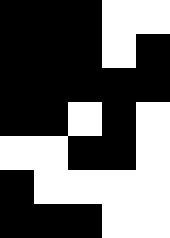[["black", "black", "black", "white", "white"], ["black", "black", "black", "white", "black"], ["black", "black", "black", "black", "black"], ["black", "black", "white", "black", "white"], ["white", "white", "black", "black", "white"], ["black", "white", "white", "white", "white"], ["black", "black", "black", "white", "white"]]